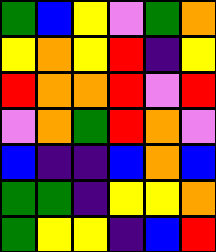[["green", "blue", "yellow", "violet", "green", "orange"], ["yellow", "orange", "yellow", "red", "indigo", "yellow"], ["red", "orange", "orange", "red", "violet", "red"], ["violet", "orange", "green", "red", "orange", "violet"], ["blue", "indigo", "indigo", "blue", "orange", "blue"], ["green", "green", "indigo", "yellow", "yellow", "orange"], ["green", "yellow", "yellow", "indigo", "blue", "red"]]